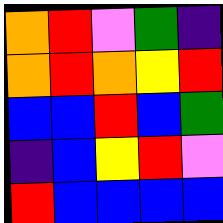[["orange", "red", "violet", "green", "indigo"], ["orange", "red", "orange", "yellow", "red"], ["blue", "blue", "red", "blue", "green"], ["indigo", "blue", "yellow", "red", "violet"], ["red", "blue", "blue", "blue", "blue"]]